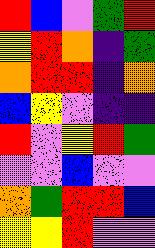[["red", "blue", "violet", "green", "red"], ["yellow", "red", "orange", "indigo", "green"], ["orange", "red", "red", "indigo", "orange"], ["blue", "yellow", "violet", "indigo", "indigo"], ["red", "violet", "yellow", "red", "green"], ["violet", "violet", "blue", "violet", "violet"], ["orange", "green", "red", "red", "blue"], ["yellow", "yellow", "red", "violet", "violet"]]